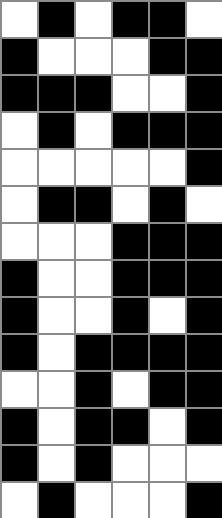[["white", "black", "white", "black", "black", "white"], ["black", "white", "white", "white", "black", "black"], ["black", "black", "black", "white", "white", "black"], ["white", "black", "white", "black", "black", "black"], ["white", "white", "white", "white", "white", "black"], ["white", "black", "black", "white", "black", "white"], ["white", "white", "white", "black", "black", "black"], ["black", "white", "white", "black", "black", "black"], ["black", "white", "white", "black", "white", "black"], ["black", "white", "black", "black", "black", "black"], ["white", "white", "black", "white", "black", "black"], ["black", "white", "black", "black", "white", "black"], ["black", "white", "black", "white", "white", "white"], ["white", "black", "white", "white", "white", "black"]]